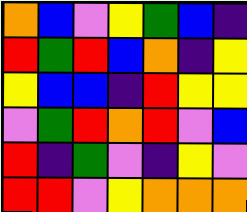[["orange", "blue", "violet", "yellow", "green", "blue", "indigo"], ["red", "green", "red", "blue", "orange", "indigo", "yellow"], ["yellow", "blue", "blue", "indigo", "red", "yellow", "yellow"], ["violet", "green", "red", "orange", "red", "violet", "blue"], ["red", "indigo", "green", "violet", "indigo", "yellow", "violet"], ["red", "red", "violet", "yellow", "orange", "orange", "orange"]]